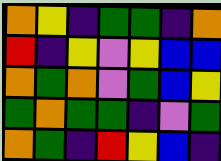[["orange", "yellow", "indigo", "green", "green", "indigo", "orange"], ["red", "indigo", "yellow", "violet", "yellow", "blue", "blue"], ["orange", "green", "orange", "violet", "green", "blue", "yellow"], ["green", "orange", "green", "green", "indigo", "violet", "green"], ["orange", "green", "indigo", "red", "yellow", "blue", "indigo"]]